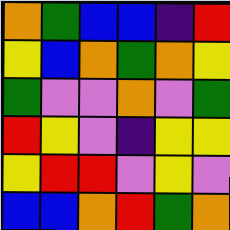[["orange", "green", "blue", "blue", "indigo", "red"], ["yellow", "blue", "orange", "green", "orange", "yellow"], ["green", "violet", "violet", "orange", "violet", "green"], ["red", "yellow", "violet", "indigo", "yellow", "yellow"], ["yellow", "red", "red", "violet", "yellow", "violet"], ["blue", "blue", "orange", "red", "green", "orange"]]